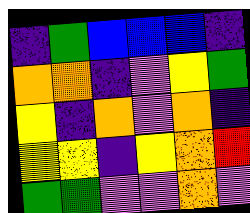[["indigo", "green", "blue", "blue", "blue", "indigo"], ["orange", "orange", "indigo", "violet", "yellow", "green"], ["yellow", "indigo", "orange", "violet", "orange", "indigo"], ["yellow", "yellow", "indigo", "yellow", "orange", "red"], ["green", "green", "violet", "violet", "orange", "violet"]]